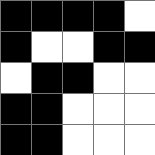[["black", "black", "black", "black", "white"], ["black", "white", "white", "black", "black"], ["white", "black", "black", "white", "white"], ["black", "black", "white", "white", "white"], ["black", "black", "white", "white", "white"]]